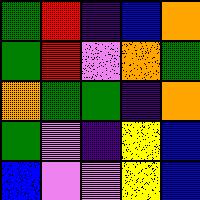[["green", "red", "indigo", "blue", "orange"], ["green", "red", "violet", "orange", "green"], ["orange", "green", "green", "indigo", "orange"], ["green", "violet", "indigo", "yellow", "blue"], ["blue", "violet", "violet", "yellow", "blue"]]